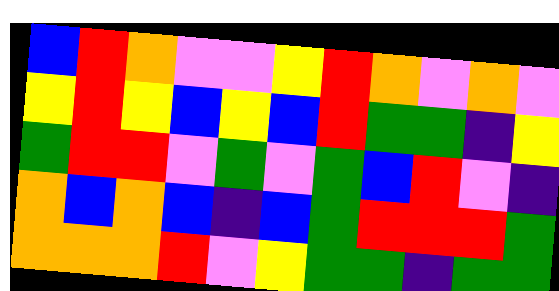[["blue", "red", "orange", "violet", "violet", "yellow", "red", "orange", "violet", "orange", "violet"], ["yellow", "red", "yellow", "blue", "yellow", "blue", "red", "green", "green", "indigo", "yellow"], ["green", "red", "red", "violet", "green", "violet", "green", "blue", "red", "violet", "indigo"], ["orange", "blue", "orange", "blue", "indigo", "blue", "green", "red", "red", "red", "green"], ["orange", "orange", "orange", "red", "violet", "yellow", "green", "green", "indigo", "green", "green"]]